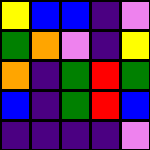[["yellow", "blue", "blue", "indigo", "violet"], ["green", "orange", "violet", "indigo", "yellow"], ["orange", "indigo", "green", "red", "green"], ["blue", "indigo", "green", "red", "blue"], ["indigo", "indigo", "indigo", "indigo", "violet"]]